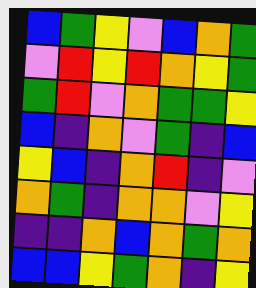[["blue", "green", "yellow", "violet", "blue", "orange", "green"], ["violet", "red", "yellow", "red", "orange", "yellow", "green"], ["green", "red", "violet", "orange", "green", "green", "yellow"], ["blue", "indigo", "orange", "violet", "green", "indigo", "blue"], ["yellow", "blue", "indigo", "orange", "red", "indigo", "violet"], ["orange", "green", "indigo", "orange", "orange", "violet", "yellow"], ["indigo", "indigo", "orange", "blue", "orange", "green", "orange"], ["blue", "blue", "yellow", "green", "orange", "indigo", "yellow"]]